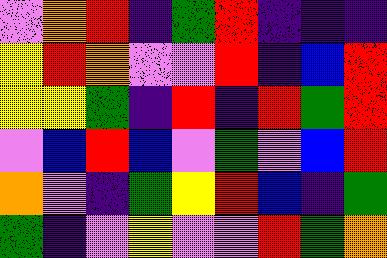[["violet", "orange", "red", "indigo", "green", "red", "indigo", "indigo", "indigo"], ["yellow", "red", "orange", "violet", "violet", "red", "indigo", "blue", "red"], ["yellow", "yellow", "green", "indigo", "red", "indigo", "red", "green", "red"], ["violet", "blue", "red", "blue", "violet", "green", "violet", "blue", "red"], ["orange", "violet", "indigo", "green", "yellow", "red", "blue", "indigo", "green"], ["green", "indigo", "violet", "yellow", "violet", "violet", "red", "green", "orange"]]